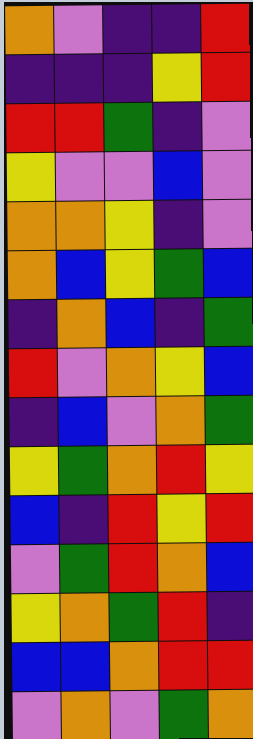[["orange", "violet", "indigo", "indigo", "red"], ["indigo", "indigo", "indigo", "yellow", "red"], ["red", "red", "green", "indigo", "violet"], ["yellow", "violet", "violet", "blue", "violet"], ["orange", "orange", "yellow", "indigo", "violet"], ["orange", "blue", "yellow", "green", "blue"], ["indigo", "orange", "blue", "indigo", "green"], ["red", "violet", "orange", "yellow", "blue"], ["indigo", "blue", "violet", "orange", "green"], ["yellow", "green", "orange", "red", "yellow"], ["blue", "indigo", "red", "yellow", "red"], ["violet", "green", "red", "orange", "blue"], ["yellow", "orange", "green", "red", "indigo"], ["blue", "blue", "orange", "red", "red"], ["violet", "orange", "violet", "green", "orange"]]